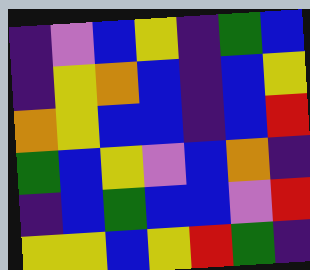[["indigo", "violet", "blue", "yellow", "indigo", "green", "blue"], ["indigo", "yellow", "orange", "blue", "indigo", "blue", "yellow"], ["orange", "yellow", "blue", "blue", "indigo", "blue", "red"], ["green", "blue", "yellow", "violet", "blue", "orange", "indigo"], ["indigo", "blue", "green", "blue", "blue", "violet", "red"], ["yellow", "yellow", "blue", "yellow", "red", "green", "indigo"]]